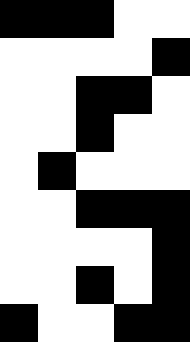[["black", "black", "black", "white", "white"], ["white", "white", "white", "white", "black"], ["white", "white", "black", "black", "white"], ["white", "white", "black", "white", "white"], ["white", "black", "white", "white", "white"], ["white", "white", "black", "black", "black"], ["white", "white", "white", "white", "black"], ["white", "white", "black", "white", "black"], ["black", "white", "white", "black", "black"]]